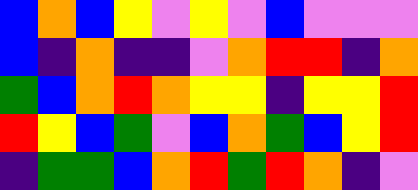[["blue", "orange", "blue", "yellow", "violet", "yellow", "violet", "blue", "violet", "violet", "violet"], ["blue", "indigo", "orange", "indigo", "indigo", "violet", "orange", "red", "red", "indigo", "orange"], ["green", "blue", "orange", "red", "orange", "yellow", "yellow", "indigo", "yellow", "yellow", "red"], ["red", "yellow", "blue", "green", "violet", "blue", "orange", "green", "blue", "yellow", "red"], ["indigo", "green", "green", "blue", "orange", "red", "green", "red", "orange", "indigo", "violet"]]